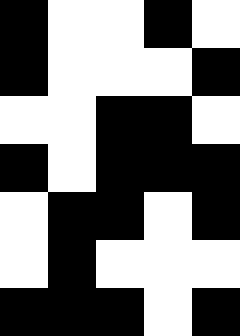[["black", "white", "white", "black", "white"], ["black", "white", "white", "white", "black"], ["white", "white", "black", "black", "white"], ["black", "white", "black", "black", "black"], ["white", "black", "black", "white", "black"], ["white", "black", "white", "white", "white"], ["black", "black", "black", "white", "black"]]